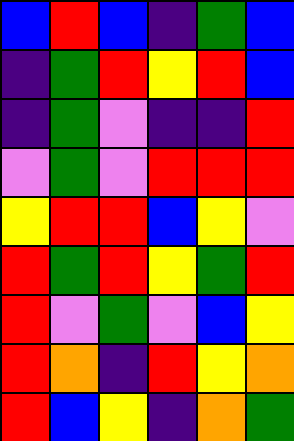[["blue", "red", "blue", "indigo", "green", "blue"], ["indigo", "green", "red", "yellow", "red", "blue"], ["indigo", "green", "violet", "indigo", "indigo", "red"], ["violet", "green", "violet", "red", "red", "red"], ["yellow", "red", "red", "blue", "yellow", "violet"], ["red", "green", "red", "yellow", "green", "red"], ["red", "violet", "green", "violet", "blue", "yellow"], ["red", "orange", "indigo", "red", "yellow", "orange"], ["red", "blue", "yellow", "indigo", "orange", "green"]]